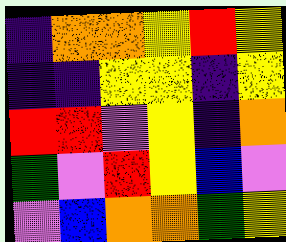[["indigo", "orange", "orange", "yellow", "red", "yellow"], ["indigo", "indigo", "yellow", "yellow", "indigo", "yellow"], ["red", "red", "violet", "yellow", "indigo", "orange"], ["green", "violet", "red", "yellow", "blue", "violet"], ["violet", "blue", "orange", "orange", "green", "yellow"]]